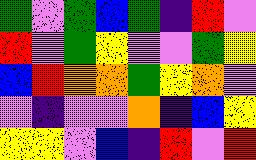[["green", "violet", "green", "blue", "green", "indigo", "red", "violet"], ["red", "violet", "green", "yellow", "violet", "violet", "green", "yellow"], ["blue", "red", "orange", "orange", "green", "yellow", "orange", "violet"], ["violet", "indigo", "violet", "violet", "orange", "indigo", "blue", "yellow"], ["yellow", "yellow", "violet", "blue", "indigo", "red", "violet", "red"]]